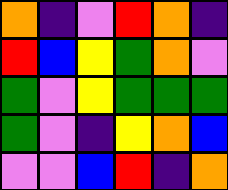[["orange", "indigo", "violet", "red", "orange", "indigo"], ["red", "blue", "yellow", "green", "orange", "violet"], ["green", "violet", "yellow", "green", "green", "green"], ["green", "violet", "indigo", "yellow", "orange", "blue"], ["violet", "violet", "blue", "red", "indigo", "orange"]]